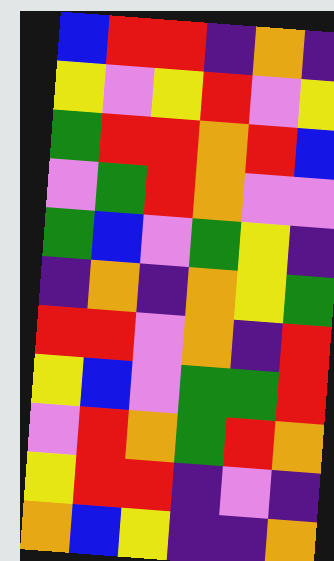[["blue", "red", "red", "indigo", "orange", "indigo"], ["yellow", "violet", "yellow", "red", "violet", "yellow"], ["green", "red", "red", "orange", "red", "blue"], ["violet", "green", "red", "orange", "violet", "violet"], ["green", "blue", "violet", "green", "yellow", "indigo"], ["indigo", "orange", "indigo", "orange", "yellow", "green"], ["red", "red", "violet", "orange", "indigo", "red"], ["yellow", "blue", "violet", "green", "green", "red"], ["violet", "red", "orange", "green", "red", "orange"], ["yellow", "red", "red", "indigo", "violet", "indigo"], ["orange", "blue", "yellow", "indigo", "indigo", "orange"]]